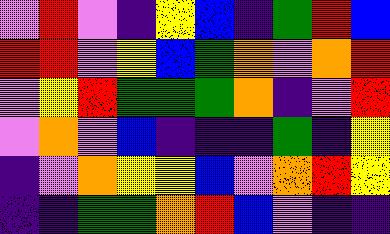[["violet", "red", "violet", "indigo", "yellow", "blue", "indigo", "green", "red", "blue"], ["red", "red", "violet", "yellow", "blue", "green", "orange", "violet", "orange", "red"], ["violet", "yellow", "red", "green", "green", "green", "orange", "indigo", "violet", "red"], ["violet", "orange", "violet", "blue", "indigo", "indigo", "indigo", "green", "indigo", "yellow"], ["indigo", "violet", "orange", "yellow", "yellow", "blue", "violet", "orange", "red", "yellow"], ["indigo", "indigo", "green", "green", "orange", "red", "blue", "violet", "indigo", "indigo"]]